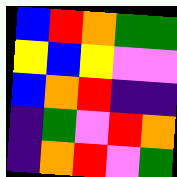[["blue", "red", "orange", "green", "green"], ["yellow", "blue", "yellow", "violet", "violet"], ["blue", "orange", "red", "indigo", "indigo"], ["indigo", "green", "violet", "red", "orange"], ["indigo", "orange", "red", "violet", "green"]]